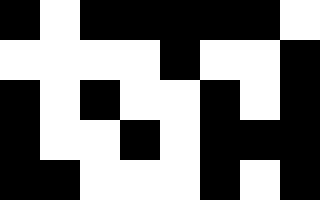[["black", "white", "black", "black", "black", "black", "black", "white"], ["white", "white", "white", "white", "black", "white", "white", "black"], ["black", "white", "black", "white", "white", "black", "white", "black"], ["black", "white", "white", "black", "white", "black", "black", "black"], ["black", "black", "white", "white", "white", "black", "white", "black"]]